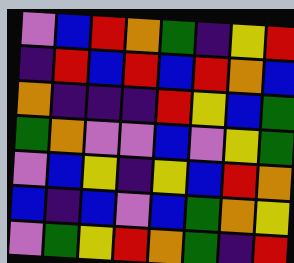[["violet", "blue", "red", "orange", "green", "indigo", "yellow", "red"], ["indigo", "red", "blue", "red", "blue", "red", "orange", "blue"], ["orange", "indigo", "indigo", "indigo", "red", "yellow", "blue", "green"], ["green", "orange", "violet", "violet", "blue", "violet", "yellow", "green"], ["violet", "blue", "yellow", "indigo", "yellow", "blue", "red", "orange"], ["blue", "indigo", "blue", "violet", "blue", "green", "orange", "yellow"], ["violet", "green", "yellow", "red", "orange", "green", "indigo", "red"]]